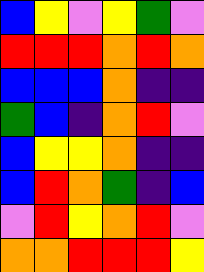[["blue", "yellow", "violet", "yellow", "green", "violet"], ["red", "red", "red", "orange", "red", "orange"], ["blue", "blue", "blue", "orange", "indigo", "indigo"], ["green", "blue", "indigo", "orange", "red", "violet"], ["blue", "yellow", "yellow", "orange", "indigo", "indigo"], ["blue", "red", "orange", "green", "indigo", "blue"], ["violet", "red", "yellow", "orange", "red", "violet"], ["orange", "orange", "red", "red", "red", "yellow"]]